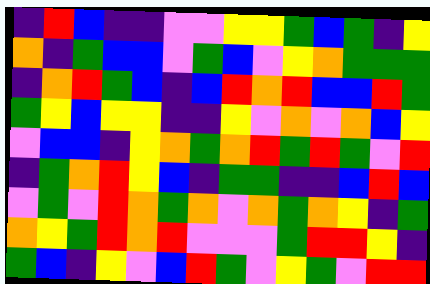[["indigo", "red", "blue", "indigo", "indigo", "violet", "violet", "yellow", "yellow", "green", "blue", "green", "indigo", "yellow"], ["orange", "indigo", "green", "blue", "blue", "violet", "green", "blue", "violet", "yellow", "orange", "green", "green", "green"], ["indigo", "orange", "red", "green", "blue", "indigo", "blue", "red", "orange", "red", "blue", "blue", "red", "green"], ["green", "yellow", "blue", "yellow", "yellow", "indigo", "indigo", "yellow", "violet", "orange", "violet", "orange", "blue", "yellow"], ["violet", "blue", "blue", "indigo", "yellow", "orange", "green", "orange", "red", "green", "red", "green", "violet", "red"], ["indigo", "green", "orange", "red", "yellow", "blue", "indigo", "green", "green", "indigo", "indigo", "blue", "red", "blue"], ["violet", "green", "violet", "red", "orange", "green", "orange", "violet", "orange", "green", "orange", "yellow", "indigo", "green"], ["orange", "yellow", "green", "red", "orange", "red", "violet", "violet", "violet", "green", "red", "red", "yellow", "indigo"], ["green", "blue", "indigo", "yellow", "violet", "blue", "red", "green", "violet", "yellow", "green", "violet", "red", "red"]]